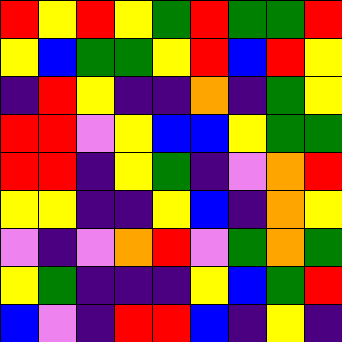[["red", "yellow", "red", "yellow", "green", "red", "green", "green", "red"], ["yellow", "blue", "green", "green", "yellow", "red", "blue", "red", "yellow"], ["indigo", "red", "yellow", "indigo", "indigo", "orange", "indigo", "green", "yellow"], ["red", "red", "violet", "yellow", "blue", "blue", "yellow", "green", "green"], ["red", "red", "indigo", "yellow", "green", "indigo", "violet", "orange", "red"], ["yellow", "yellow", "indigo", "indigo", "yellow", "blue", "indigo", "orange", "yellow"], ["violet", "indigo", "violet", "orange", "red", "violet", "green", "orange", "green"], ["yellow", "green", "indigo", "indigo", "indigo", "yellow", "blue", "green", "red"], ["blue", "violet", "indigo", "red", "red", "blue", "indigo", "yellow", "indigo"]]